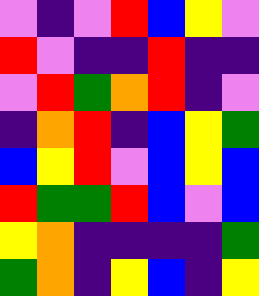[["violet", "indigo", "violet", "red", "blue", "yellow", "violet"], ["red", "violet", "indigo", "indigo", "red", "indigo", "indigo"], ["violet", "red", "green", "orange", "red", "indigo", "violet"], ["indigo", "orange", "red", "indigo", "blue", "yellow", "green"], ["blue", "yellow", "red", "violet", "blue", "yellow", "blue"], ["red", "green", "green", "red", "blue", "violet", "blue"], ["yellow", "orange", "indigo", "indigo", "indigo", "indigo", "green"], ["green", "orange", "indigo", "yellow", "blue", "indigo", "yellow"]]